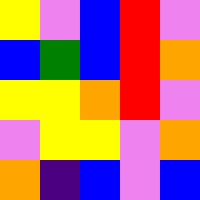[["yellow", "violet", "blue", "red", "violet"], ["blue", "green", "blue", "red", "orange"], ["yellow", "yellow", "orange", "red", "violet"], ["violet", "yellow", "yellow", "violet", "orange"], ["orange", "indigo", "blue", "violet", "blue"]]